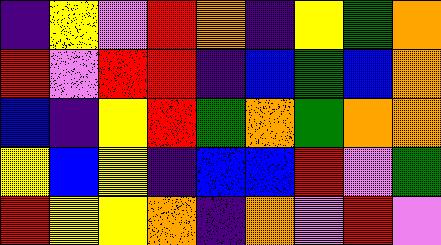[["indigo", "yellow", "violet", "red", "orange", "indigo", "yellow", "green", "orange"], ["red", "violet", "red", "red", "indigo", "blue", "green", "blue", "orange"], ["blue", "indigo", "yellow", "red", "green", "orange", "green", "orange", "orange"], ["yellow", "blue", "yellow", "indigo", "blue", "blue", "red", "violet", "green"], ["red", "yellow", "yellow", "orange", "indigo", "orange", "violet", "red", "violet"]]